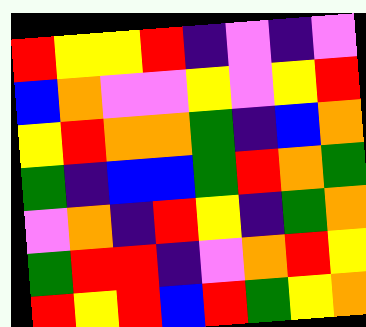[["red", "yellow", "yellow", "red", "indigo", "violet", "indigo", "violet"], ["blue", "orange", "violet", "violet", "yellow", "violet", "yellow", "red"], ["yellow", "red", "orange", "orange", "green", "indigo", "blue", "orange"], ["green", "indigo", "blue", "blue", "green", "red", "orange", "green"], ["violet", "orange", "indigo", "red", "yellow", "indigo", "green", "orange"], ["green", "red", "red", "indigo", "violet", "orange", "red", "yellow"], ["red", "yellow", "red", "blue", "red", "green", "yellow", "orange"]]